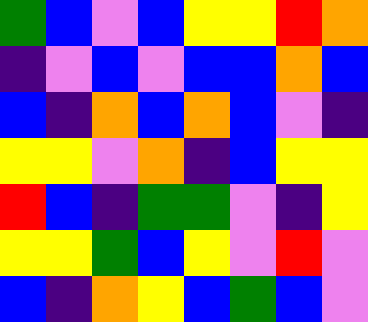[["green", "blue", "violet", "blue", "yellow", "yellow", "red", "orange"], ["indigo", "violet", "blue", "violet", "blue", "blue", "orange", "blue"], ["blue", "indigo", "orange", "blue", "orange", "blue", "violet", "indigo"], ["yellow", "yellow", "violet", "orange", "indigo", "blue", "yellow", "yellow"], ["red", "blue", "indigo", "green", "green", "violet", "indigo", "yellow"], ["yellow", "yellow", "green", "blue", "yellow", "violet", "red", "violet"], ["blue", "indigo", "orange", "yellow", "blue", "green", "blue", "violet"]]